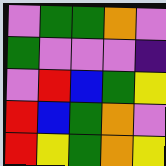[["violet", "green", "green", "orange", "violet"], ["green", "violet", "violet", "violet", "indigo"], ["violet", "red", "blue", "green", "yellow"], ["red", "blue", "green", "orange", "violet"], ["red", "yellow", "green", "orange", "yellow"]]